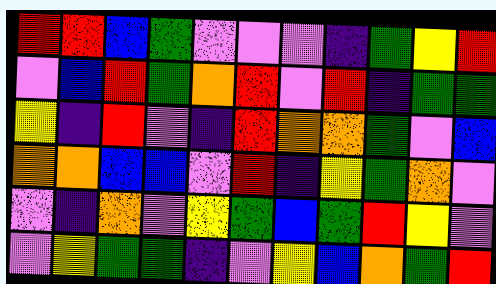[["red", "red", "blue", "green", "violet", "violet", "violet", "indigo", "green", "yellow", "red"], ["violet", "blue", "red", "green", "orange", "red", "violet", "red", "indigo", "green", "green"], ["yellow", "indigo", "red", "violet", "indigo", "red", "orange", "orange", "green", "violet", "blue"], ["orange", "orange", "blue", "blue", "violet", "red", "indigo", "yellow", "green", "orange", "violet"], ["violet", "indigo", "orange", "violet", "yellow", "green", "blue", "green", "red", "yellow", "violet"], ["violet", "yellow", "green", "green", "indigo", "violet", "yellow", "blue", "orange", "green", "red"]]